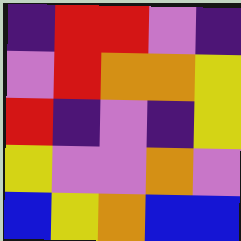[["indigo", "red", "red", "violet", "indigo"], ["violet", "red", "orange", "orange", "yellow"], ["red", "indigo", "violet", "indigo", "yellow"], ["yellow", "violet", "violet", "orange", "violet"], ["blue", "yellow", "orange", "blue", "blue"]]